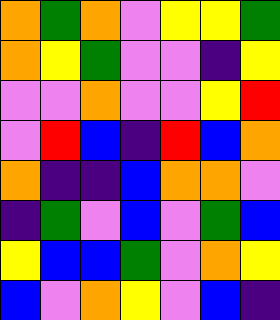[["orange", "green", "orange", "violet", "yellow", "yellow", "green"], ["orange", "yellow", "green", "violet", "violet", "indigo", "yellow"], ["violet", "violet", "orange", "violet", "violet", "yellow", "red"], ["violet", "red", "blue", "indigo", "red", "blue", "orange"], ["orange", "indigo", "indigo", "blue", "orange", "orange", "violet"], ["indigo", "green", "violet", "blue", "violet", "green", "blue"], ["yellow", "blue", "blue", "green", "violet", "orange", "yellow"], ["blue", "violet", "orange", "yellow", "violet", "blue", "indigo"]]